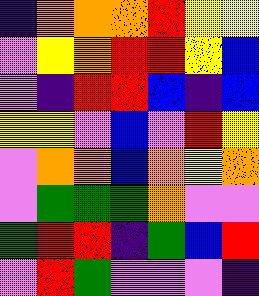[["indigo", "orange", "orange", "orange", "red", "yellow", "yellow"], ["violet", "yellow", "orange", "red", "red", "yellow", "blue"], ["violet", "indigo", "red", "red", "blue", "indigo", "blue"], ["yellow", "yellow", "violet", "blue", "violet", "red", "yellow"], ["violet", "orange", "orange", "blue", "orange", "yellow", "orange"], ["violet", "green", "green", "green", "orange", "violet", "violet"], ["green", "red", "red", "indigo", "green", "blue", "red"], ["violet", "red", "green", "violet", "violet", "violet", "indigo"]]